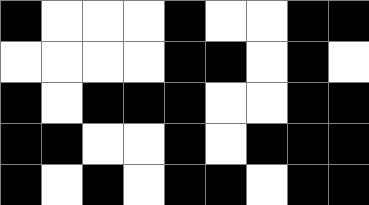[["black", "white", "white", "white", "black", "white", "white", "black", "black"], ["white", "white", "white", "white", "black", "black", "white", "black", "white"], ["black", "white", "black", "black", "black", "white", "white", "black", "black"], ["black", "black", "white", "white", "black", "white", "black", "black", "black"], ["black", "white", "black", "white", "black", "black", "white", "black", "black"]]